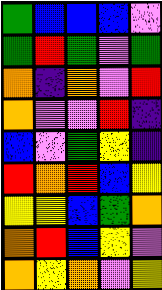[["green", "blue", "blue", "blue", "violet"], ["green", "red", "green", "violet", "green"], ["orange", "indigo", "orange", "violet", "red"], ["orange", "violet", "violet", "red", "indigo"], ["blue", "violet", "green", "yellow", "indigo"], ["red", "orange", "red", "blue", "yellow"], ["yellow", "yellow", "blue", "green", "orange"], ["orange", "red", "blue", "yellow", "violet"], ["orange", "yellow", "orange", "violet", "yellow"]]